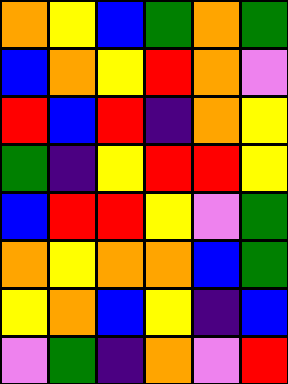[["orange", "yellow", "blue", "green", "orange", "green"], ["blue", "orange", "yellow", "red", "orange", "violet"], ["red", "blue", "red", "indigo", "orange", "yellow"], ["green", "indigo", "yellow", "red", "red", "yellow"], ["blue", "red", "red", "yellow", "violet", "green"], ["orange", "yellow", "orange", "orange", "blue", "green"], ["yellow", "orange", "blue", "yellow", "indigo", "blue"], ["violet", "green", "indigo", "orange", "violet", "red"]]